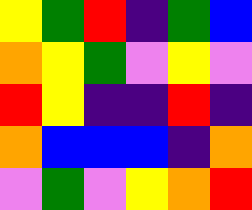[["yellow", "green", "red", "indigo", "green", "blue"], ["orange", "yellow", "green", "violet", "yellow", "violet"], ["red", "yellow", "indigo", "indigo", "red", "indigo"], ["orange", "blue", "blue", "blue", "indigo", "orange"], ["violet", "green", "violet", "yellow", "orange", "red"]]